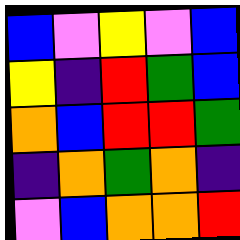[["blue", "violet", "yellow", "violet", "blue"], ["yellow", "indigo", "red", "green", "blue"], ["orange", "blue", "red", "red", "green"], ["indigo", "orange", "green", "orange", "indigo"], ["violet", "blue", "orange", "orange", "red"]]